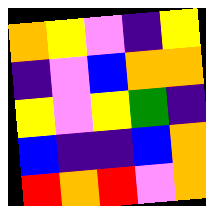[["orange", "yellow", "violet", "indigo", "yellow"], ["indigo", "violet", "blue", "orange", "orange"], ["yellow", "violet", "yellow", "green", "indigo"], ["blue", "indigo", "indigo", "blue", "orange"], ["red", "orange", "red", "violet", "orange"]]